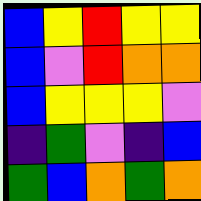[["blue", "yellow", "red", "yellow", "yellow"], ["blue", "violet", "red", "orange", "orange"], ["blue", "yellow", "yellow", "yellow", "violet"], ["indigo", "green", "violet", "indigo", "blue"], ["green", "blue", "orange", "green", "orange"]]